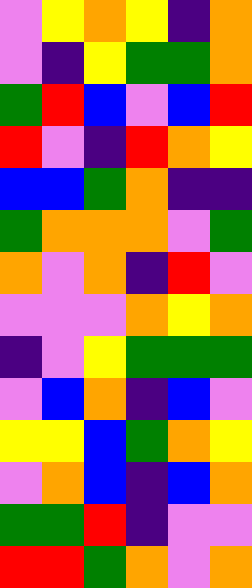[["violet", "yellow", "orange", "yellow", "indigo", "orange"], ["violet", "indigo", "yellow", "green", "green", "orange"], ["green", "red", "blue", "violet", "blue", "red"], ["red", "violet", "indigo", "red", "orange", "yellow"], ["blue", "blue", "green", "orange", "indigo", "indigo"], ["green", "orange", "orange", "orange", "violet", "green"], ["orange", "violet", "orange", "indigo", "red", "violet"], ["violet", "violet", "violet", "orange", "yellow", "orange"], ["indigo", "violet", "yellow", "green", "green", "green"], ["violet", "blue", "orange", "indigo", "blue", "violet"], ["yellow", "yellow", "blue", "green", "orange", "yellow"], ["violet", "orange", "blue", "indigo", "blue", "orange"], ["green", "green", "red", "indigo", "violet", "violet"], ["red", "red", "green", "orange", "violet", "orange"]]